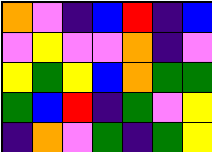[["orange", "violet", "indigo", "blue", "red", "indigo", "blue"], ["violet", "yellow", "violet", "violet", "orange", "indigo", "violet"], ["yellow", "green", "yellow", "blue", "orange", "green", "green"], ["green", "blue", "red", "indigo", "green", "violet", "yellow"], ["indigo", "orange", "violet", "green", "indigo", "green", "yellow"]]